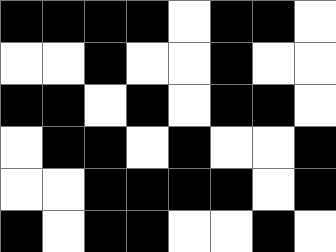[["black", "black", "black", "black", "white", "black", "black", "white"], ["white", "white", "black", "white", "white", "black", "white", "white"], ["black", "black", "white", "black", "white", "black", "black", "white"], ["white", "black", "black", "white", "black", "white", "white", "black"], ["white", "white", "black", "black", "black", "black", "white", "black"], ["black", "white", "black", "black", "white", "white", "black", "white"]]